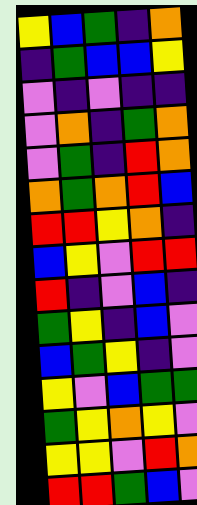[["yellow", "blue", "green", "indigo", "orange"], ["indigo", "green", "blue", "blue", "yellow"], ["violet", "indigo", "violet", "indigo", "indigo"], ["violet", "orange", "indigo", "green", "orange"], ["violet", "green", "indigo", "red", "orange"], ["orange", "green", "orange", "red", "blue"], ["red", "red", "yellow", "orange", "indigo"], ["blue", "yellow", "violet", "red", "red"], ["red", "indigo", "violet", "blue", "indigo"], ["green", "yellow", "indigo", "blue", "violet"], ["blue", "green", "yellow", "indigo", "violet"], ["yellow", "violet", "blue", "green", "green"], ["green", "yellow", "orange", "yellow", "violet"], ["yellow", "yellow", "violet", "red", "orange"], ["red", "red", "green", "blue", "violet"]]